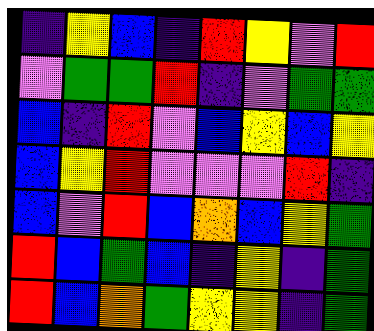[["indigo", "yellow", "blue", "indigo", "red", "yellow", "violet", "red"], ["violet", "green", "green", "red", "indigo", "violet", "green", "green"], ["blue", "indigo", "red", "violet", "blue", "yellow", "blue", "yellow"], ["blue", "yellow", "red", "violet", "violet", "violet", "red", "indigo"], ["blue", "violet", "red", "blue", "orange", "blue", "yellow", "green"], ["red", "blue", "green", "blue", "indigo", "yellow", "indigo", "green"], ["red", "blue", "orange", "green", "yellow", "yellow", "indigo", "green"]]